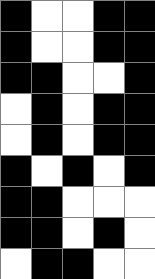[["black", "white", "white", "black", "black"], ["black", "white", "white", "black", "black"], ["black", "black", "white", "white", "black"], ["white", "black", "white", "black", "black"], ["white", "black", "white", "black", "black"], ["black", "white", "black", "white", "black"], ["black", "black", "white", "white", "white"], ["black", "black", "white", "black", "white"], ["white", "black", "black", "white", "white"]]